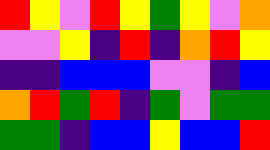[["red", "yellow", "violet", "red", "yellow", "green", "yellow", "violet", "orange"], ["violet", "violet", "yellow", "indigo", "red", "indigo", "orange", "red", "yellow"], ["indigo", "indigo", "blue", "blue", "blue", "violet", "violet", "indigo", "blue"], ["orange", "red", "green", "red", "indigo", "green", "violet", "green", "green"], ["green", "green", "indigo", "blue", "blue", "yellow", "blue", "blue", "red"]]